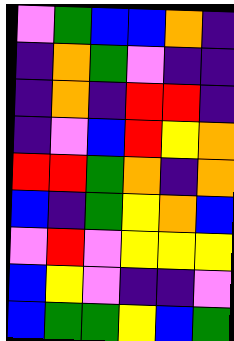[["violet", "green", "blue", "blue", "orange", "indigo"], ["indigo", "orange", "green", "violet", "indigo", "indigo"], ["indigo", "orange", "indigo", "red", "red", "indigo"], ["indigo", "violet", "blue", "red", "yellow", "orange"], ["red", "red", "green", "orange", "indigo", "orange"], ["blue", "indigo", "green", "yellow", "orange", "blue"], ["violet", "red", "violet", "yellow", "yellow", "yellow"], ["blue", "yellow", "violet", "indigo", "indigo", "violet"], ["blue", "green", "green", "yellow", "blue", "green"]]